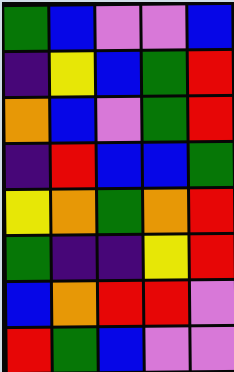[["green", "blue", "violet", "violet", "blue"], ["indigo", "yellow", "blue", "green", "red"], ["orange", "blue", "violet", "green", "red"], ["indigo", "red", "blue", "blue", "green"], ["yellow", "orange", "green", "orange", "red"], ["green", "indigo", "indigo", "yellow", "red"], ["blue", "orange", "red", "red", "violet"], ["red", "green", "blue", "violet", "violet"]]